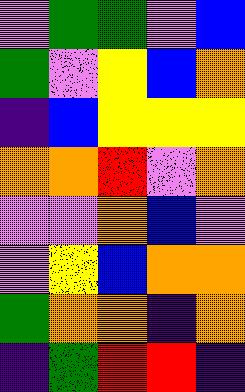[["violet", "green", "green", "violet", "blue"], ["green", "violet", "yellow", "blue", "orange"], ["indigo", "blue", "yellow", "yellow", "yellow"], ["orange", "orange", "red", "violet", "orange"], ["violet", "violet", "orange", "blue", "violet"], ["violet", "yellow", "blue", "orange", "orange"], ["green", "orange", "orange", "indigo", "orange"], ["indigo", "green", "red", "red", "indigo"]]